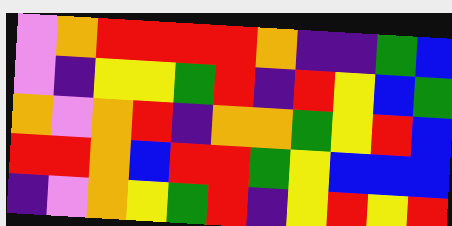[["violet", "orange", "red", "red", "red", "red", "orange", "indigo", "indigo", "green", "blue"], ["violet", "indigo", "yellow", "yellow", "green", "red", "indigo", "red", "yellow", "blue", "green"], ["orange", "violet", "orange", "red", "indigo", "orange", "orange", "green", "yellow", "red", "blue"], ["red", "red", "orange", "blue", "red", "red", "green", "yellow", "blue", "blue", "blue"], ["indigo", "violet", "orange", "yellow", "green", "red", "indigo", "yellow", "red", "yellow", "red"]]